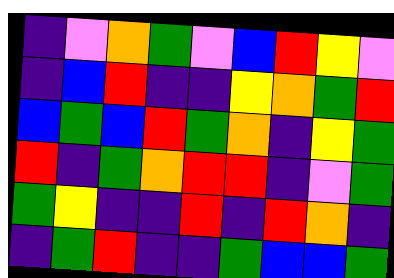[["indigo", "violet", "orange", "green", "violet", "blue", "red", "yellow", "violet"], ["indigo", "blue", "red", "indigo", "indigo", "yellow", "orange", "green", "red"], ["blue", "green", "blue", "red", "green", "orange", "indigo", "yellow", "green"], ["red", "indigo", "green", "orange", "red", "red", "indigo", "violet", "green"], ["green", "yellow", "indigo", "indigo", "red", "indigo", "red", "orange", "indigo"], ["indigo", "green", "red", "indigo", "indigo", "green", "blue", "blue", "green"]]